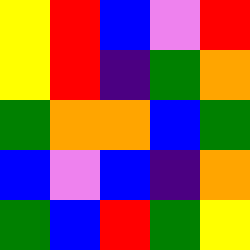[["yellow", "red", "blue", "violet", "red"], ["yellow", "red", "indigo", "green", "orange"], ["green", "orange", "orange", "blue", "green"], ["blue", "violet", "blue", "indigo", "orange"], ["green", "blue", "red", "green", "yellow"]]